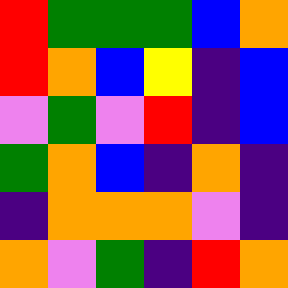[["red", "green", "green", "green", "blue", "orange"], ["red", "orange", "blue", "yellow", "indigo", "blue"], ["violet", "green", "violet", "red", "indigo", "blue"], ["green", "orange", "blue", "indigo", "orange", "indigo"], ["indigo", "orange", "orange", "orange", "violet", "indigo"], ["orange", "violet", "green", "indigo", "red", "orange"]]